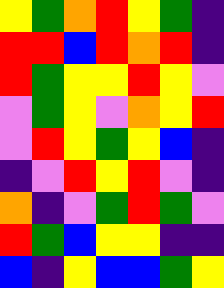[["yellow", "green", "orange", "red", "yellow", "green", "indigo"], ["red", "red", "blue", "red", "orange", "red", "indigo"], ["red", "green", "yellow", "yellow", "red", "yellow", "violet"], ["violet", "green", "yellow", "violet", "orange", "yellow", "red"], ["violet", "red", "yellow", "green", "yellow", "blue", "indigo"], ["indigo", "violet", "red", "yellow", "red", "violet", "indigo"], ["orange", "indigo", "violet", "green", "red", "green", "violet"], ["red", "green", "blue", "yellow", "yellow", "indigo", "indigo"], ["blue", "indigo", "yellow", "blue", "blue", "green", "yellow"]]